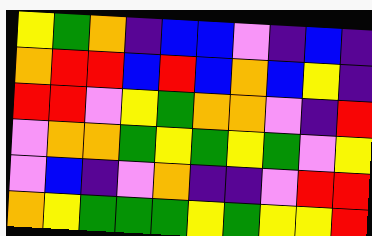[["yellow", "green", "orange", "indigo", "blue", "blue", "violet", "indigo", "blue", "indigo"], ["orange", "red", "red", "blue", "red", "blue", "orange", "blue", "yellow", "indigo"], ["red", "red", "violet", "yellow", "green", "orange", "orange", "violet", "indigo", "red"], ["violet", "orange", "orange", "green", "yellow", "green", "yellow", "green", "violet", "yellow"], ["violet", "blue", "indigo", "violet", "orange", "indigo", "indigo", "violet", "red", "red"], ["orange", "yellow", "green", "green", "green", "yellow", "green", "yellow", "yellow", "red"]]